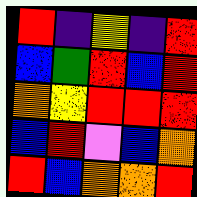[["red", "indigo", "yellow", "indigo", "red"], ["blue", "green", "red", "blue", "red"], ["orange", "yellow", "red", "red", "red"], ["blue", "red", "violet", "blue", "orange"], ["red", "blue", "orange", "orange", "red"]]